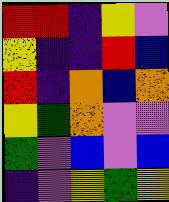[["red", "red", "indigo", "yellow", "violet"], ["yellow", "indigo", "indigo", "red", "blue"], ["red", "indigo", "orange", "blue", "orange"], ["yellow", "green", "orange", "violet", "violet"], ["green", "violet", "blue", "violet", "blue"], ["indigo", "violet", "yellow", "green", "yellow"]]